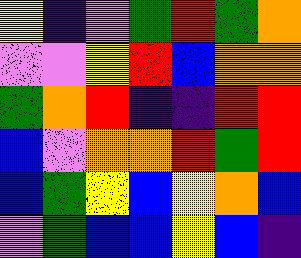[["yellow", "indigo", "violet", "green", "red", "green", "orange"], ["violet", "violet", "yellow", "red", "blue", "orange", "orange"], ["green", "orange", "red", "indigo", "indigo", "red", "red"], ["blue", "violet", "orange", "orange", "red", "green", "red"], ["blue", "green", "yellow", "blue", "yellow", "orange", "blue"], ["violet", "green", "blue", "blue", "yellow", "blue", "indigo"]]